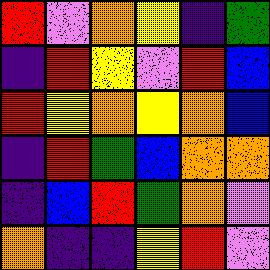[["red", "violet", "orange", "yellow", "indigo", "green"], ["indigo", "red", "yellow", "violet", "red", "blue"], ["red", "yellow", "orange", "yellow", "orange", "blue"], ["indigo", "red", "green", "blue", "orange", "orange"], ["indigo", "blue", "red", "green", "orange", "violet"], ["orange", "indigo", "indigo", "yellow", "red", "violet"]]